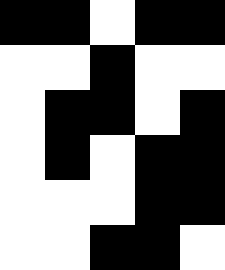[["black", "black", "white", "black", "black"], ["white", "white", "black", "white", "white"], ["white", "black", "black", "white", "black"], ["white", "black", "white", "black", "black"], ["white", "white", "white", "black", "black"], ["white", "white", "black", "black", "white"]]